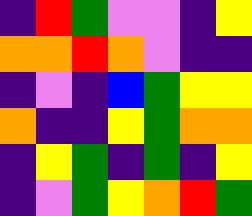[["indigo", "red", "green", "violet", "violet", "indigo", "yellow"], ["orange", "orange", "red", "orange", "violet", "indigo", "indigo"], ["indigo", "violet", "indigo", "blue", "green", "yellow", "yellow"], ["orange", "indigo", "indigo", "yellow", "green", "orange", "orange"], ["indigo", "yellow", "green", "indigo", "green", "indigo", "yellow"], ["indigo", "violet", "green", "yellow", "orange", "red", "green"]]